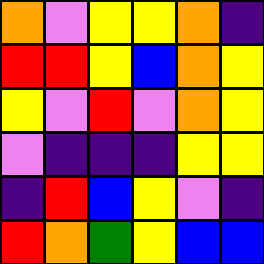[["orange", "violet", "yellow", "yellow", "orange", "indigo"], ["red", "red", "yellow", "blue", "orange", "yellow"], ["yellow", "violet", "red", "violet", "orange", "yellow"], ["violet", "indigo", "indigo", "indigo", "yellow", "yellow"], ["indigo", "red", "blue", "yellow", "violet", "indigo"], ["red", "orange", "green", "yellow", "blue", "blue"]]